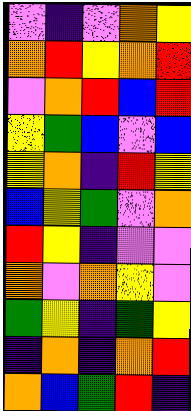[["violet", "indigo", "violet", "orange", "yellow"], ["orange", "red", "yellow", "orange", "red"], ["violet", "orange", "red", "blue", "red"], ["yellow", "green", "blue", "violet", "blue"], ["yellow", "orange", "indigo", "red", "yellow"], ["blue", "yellow", "green", "violet", "orange"], ["red", "yellow", "indigo", "violet", "violet"], ["orange", "violet", "orange", "yellow", "violet"], ["green", "yellow", "indigo", "green", "yellow"], ["indigo", "orange", "indigo", "orange", "red"], ["orange", "blue", "green", "red", "indigo"]]